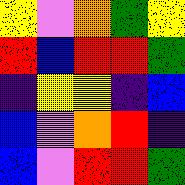[["yellow", "violet", "orange", "green", "yellow"], ["red", "blue", "red", "red", "green"], ["indigo", "yellow", "yellow", "indigo", "blue"], ["blue", "violet", "orange", "red", "indigo"], ["blue", "violet", "red", "red", "green"]]